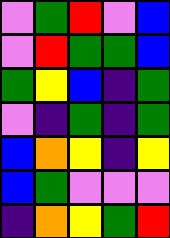[["violet", "green", "red", "violet", "blue"], ["violet", "red", "green", "green", "blue"], ["green", "yellow", "blue", "indigo", "green"], ["violet", "indigo", "green", "indigo", "green"], ["blue", "orange", "yellow", "indigo", "yellow"], ["blue", "green", "violet", "violet", "violet"], ["indigo", "orange", "yellow", "green", "red"]]